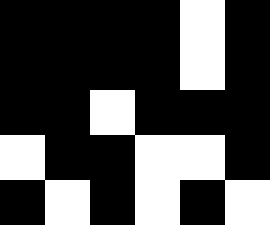[["black", "black", "black", "black", "white", "black"], ["black", "black", "black", "black", "white", "black"], ["black", "black", "white", "black", "black", "black"], ["white", "black", "black", "white", "white", "black"], ["black", "white", "black", "white", "black", "white"]]